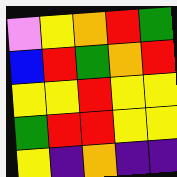[["violet", "yellow", "orange", "red", "green"], ["blue", "red", "green", "orange", "red"], ["yellow", "yellow", "red", "yellow", "yellow"], ["green", "red", "red", "yellow", "yellow"], ["yellow", "indigo", "orange", "indigo", "indigo"]]